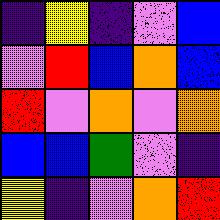[["indigo", "yellow", "indigo", "violet", "blue"], ["violet", "red", "blue", "orange", "blue"], ["red", "violet", "orange", "violet", "orange"], ["blue", "blue", "green", "violet", "indigo"], ["yellow", "indigo", "violet", "orange", "red"]]